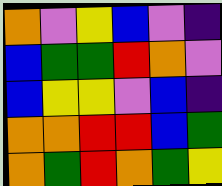[["orange", "violet", "yellow", "blue", "violet", "indigo"], ["blue", "green", "green", "red", "orange", "violet"], ["blue", "yellow", "yellow", "violet", "blue", "indigo"], ["orange", "orange", "red", "red", "blue", "green"], ["orange", "green", "red", "orange", "green", "yellow"]]